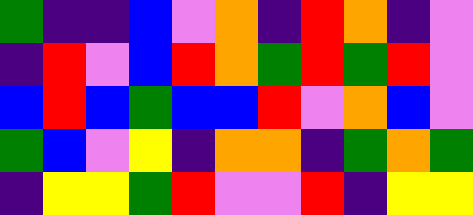[["green", "indigo", "indigo", "blue", "violet", "orange", "indigo", "red", "orange", "indigo", "violet"], ["indigo", "red", "violet", "blue", "red", "orange", "green", "red", "green", "red", "violet"], ["blue", "red", "blue", "green", "blue", "blue", "red", "violet", "orange", "blue", "violet"], ["green", "blue", "violet", "yellow", "indigo", "orange", "orange", "indigo", "green", "orange", "green"], ["indigo", "yellow", "yellow", "green", "red", "violet", "violet", "red", "indigo", "yellow", "yellow"]]